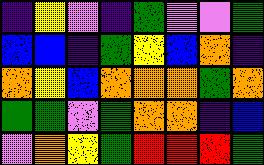[["indigo", "yellow", "violet", "indigo", "green", "violet", "violet", "green"], ["blue", "blue", "indigo", "green", "yellow", "blue", "orange", "indigo"], ["orange", "yellow", "blue", "orange", "orange", "orange", "green", "orange"], ["green", "green", "violet", "green", "orange", "orange", "indigo", "blue"], ["violet", "orange", "yellow", "green", "red", "red", "red", "green"]]